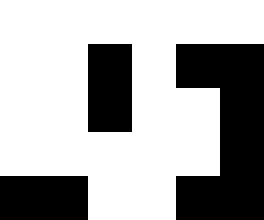[["white", "white", "white", "white", "white", "white"], ["white", "white", "black", "white", "black", "black"], ["white", "white", "black", "white", "white", "black"], ["white", "white", "white", "white", "white", "black"], ["black", "black", "white", "white", "black", "black"]]